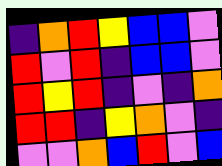[["indigo", "orange", "red", "yellow", "blue", "blue", "violet"], ["red", "violet", "red", "indigo", "blue", "blue", "violet"], ["red", "yellow", "red", "indigo", "violet", "indigo", "orange"], ["red", "red", "indigo", "yellow", "orange", "violet", "indigo"], ["violet", "violet", "orange", "blue", "red", "violet", "blue"]]